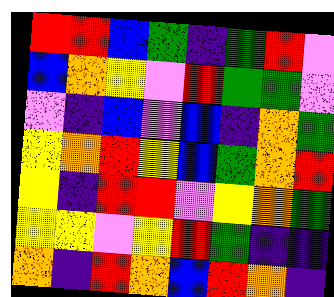[["red", "red", "blue", "green", "indigo", "green", "red", "violet"], ["blue", "orange", "yellow", "violet", "red", "green", "green", "violet"], ["violet", "indigo", "blue", "violet", "blue", "indigo", "orange", "green"], ["yellow", "orange", "red", "yellow", "blue", "green", "orange", "red"], ["yellow", "indigo", "red", "red", "violet", "yellow", "orange", "green"], ["yellow", "yellow", "violet", "yellow", "red", "green", "indigo", "indigo"], ["orange", "indigo", "red", "orange", "blue", "red", "orange", "indigo"]]